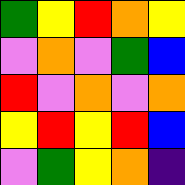[["green", "yellow", "red", "orange", "yellow"], ["violet", "orange", "violet", "green", "blue"], ["red", "violet", "orange", "violet", "orange"], ["yellow", "red", "yellow", "red", "blue"], ["violet", "green", "yellow", "orange", "indigo"]]